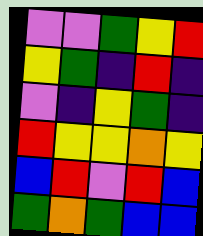[["violet", "violet", "green", "yellow", "red"], ["yellow", "green", "indigo", "red", "indigo"], ["violet", "indigo", "yellow", "green", "indigo"], ["red", "yellow", "yellow", "orange", "yellow"], ["blue", "red", "violet", "red", "blue"], ["green", "orange", "green", "blue", "blue"]]